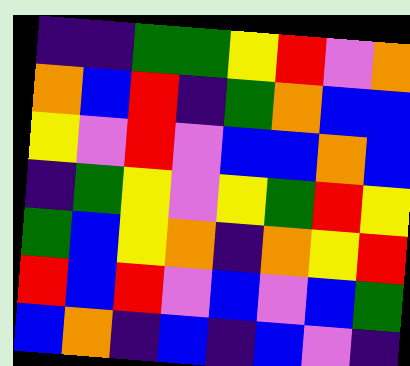[["indigo", "indigo", "green", "green", "yellow", "red", "violet", "orange"], ["orange", "blue", "red", "indigo", "green", "orange", "blue", "blue"], ["yellow", "violet", "red", "violet", "blue", "blue", "orange", "blue"], ["indigo", "green", "yellow", "violet", "yellow", "green", "red", "yellow"], ["green", "blue", "yellow", "orange", "indigo", "orange", "yellow", "red"], ["red", "blue", "red", "violet", "blue", "violet", "blue", "green"], ["blue", "orange", "indigo", "blue", "indigo", "blue", "violet", "indigo"]]